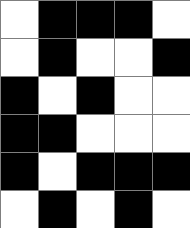[["white", "black", "black", "black", "white"], ["white", "black", "white", "white", "black"], ["black", "white", "black", "white", "white"], ["black", "black", "white", "white", "white"], ["black", "white", "black", "black", "black"], ["white", "black", "white", "black", "white"]]